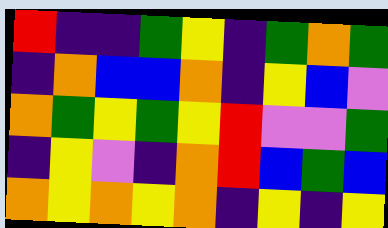[["red", "indigo", "indigo", "green", "yellow", "indigo", "green", "orange", "green"], ["indigo", "orange", "blue", "blue", "orange", "indigo", "yellow", "blue", "violet"], ["orange", "green", "yellow", "green", "yellow", "red", "violet", "violet", "green"], ["indigo", "yellow", "violet", "indigo", "orange", "red", "blue", "green", "blue"], ["orange", "yellow", "orange", "yellow", "orange", "indigo", "yellow", "indigo", "yellow"]]